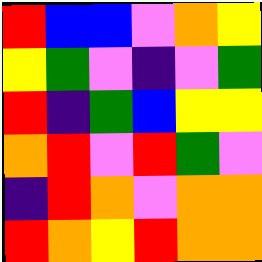[["red", "blue", "blue", "violet", "orange", "yellow"], ["yellow", "green", "violet", "indigo", "violet", "green"], ["red", "indigo", "green", "blue", "yellow", "yellow"], ["orange", "red", "violet", "red", "green", "violet"], ["indigo", "red", "orange", "violet", "orange", "orange"], ["red", "orange", "yellow", "red", "orange", "orange"]]